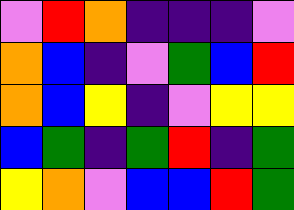[["violet", "red", "orange", "indigo", "indigo", "indigo", "violet"], ["orange", "blue", "indigo", "violet", "green", "blue", "red"], ["orange", "blue", "yellow", "indigo", "violet", "yellow", "yellow"], ["blue", "green", "indigo", "green", "red", "indigo", "green"], ["yellow", "orange", "violet", "blue", "blue", "red", "green"]]